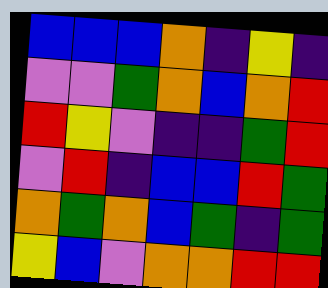[["blue", "blue", "blue", "orange", "indigo", "yellow", "indigo"], ["violet", "violet", "green", "orange", "blue", "orange", "red"], ["red", "yellow", "violet", "indigo", "indigo", "green", "red"], ["violet", "red", "indigo", "blue", "blue", "red", "green"], ["orange", "green", "orange", "blue", "green", "indigo", "green"], ["yellow", "blue", "violet", "orange", "orange", "red", "red"]]